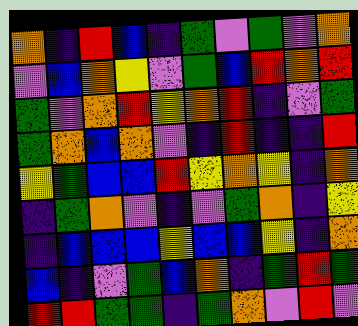[["orange", "indigo", "red", "blue", "indigo", "green", "violet", "green", "violet", "orange"], ["violet", "blue", "orange", "yellow", "violet", "green", "blue", "red", "orange", "red"], ["green", "violet", "orange", "red", "yellow", "orange", "red", "indigo", "violet", "green"], ["green", "orange", "blue", "orange", "violet", "indigo", "red", "indigo", "indigo", "red"], ["yellow", "green", "blue", "blue", "red", "yellow", "orange", "yellow", "indigo", "orange"], ["indigo", "green", "orange", "violet", "indigo", "violet", "green", "orange", "indigo", "yellow"], ["indigo", "blue", "blue", "blue", "yellow", "blue", "blue", "yellow", "indigo", "orange"], ["blue", "indigo", "violet", "green", "blue", "orange", "indigo", "green", "red", "green"], ["red", "red", "green", "green", "indigo", "green", "orange", "violet", "red", "violet"]]